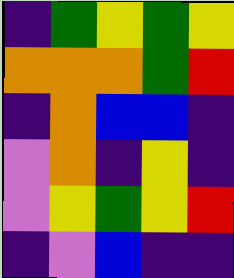[["indigo", "green", "yellow", "green", "yellow"], ["orange", "orange", "orange", "green", "red"], ["indigo", "orange", "blue", "blue", "indigo"], ["violet", "orange", "indigo", "yellow", "indigo"], ["violet", "yellow", "green", "yellow", "red"], ["indigo", "violet", "blue", "indigo", "indigo"]]